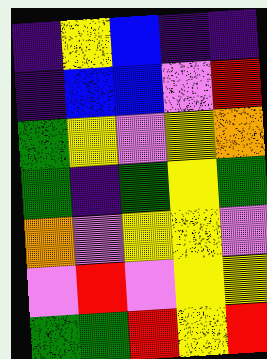[["indigo", "yellow", "blue", "indigo", "indigo"], ["indigo", "blue", "blue", "violet", "red"], ["green", "yellow", "violet", "yellow", "orange"], ["green", "indigo", "green", "yellow", "green"], ["orange", "violet", "yellow", "yellow", "violet"], ["violet", "red", "violet", "yellow", "yellow"], ["green", "green", "red", "yellow", "red"]]